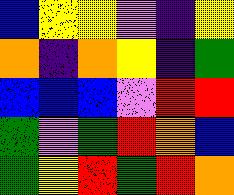[["blue", "yellow", "yellow", "violet", "indigo", "yellow"], ["orange", "indigo", "orange", "yellow", "indigo", "green"], ["blue", "blue", "blue", "violet", "red", "red"], ["green", "violet", "green", "red", "orange", "blue"], ["green", "yellow", "red", "green", "red", "orange"]]